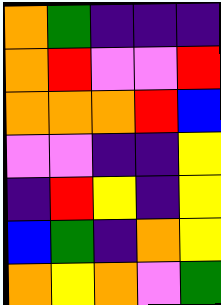[["orange", "green", "indigo", "indigo", "indigo"], ["orange", "red", "violet", "violet", "red"], ["orange", "orange", "orange", "red", "blue"], ["violet", "violet", "indigo", "indigo", "yellow"], ["indigo", "red", "yellow", "indigo", "yellow"], ["blue", "green", "indigo", "orange", "yellow"], ["orange", "yellow", "orange", "violet", "green"]]